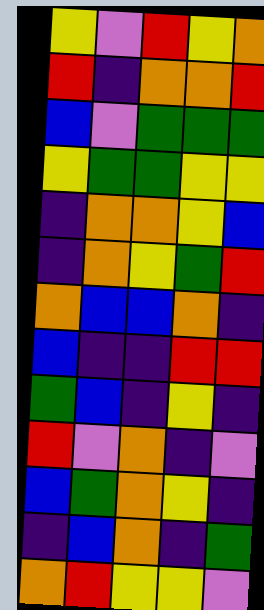[["yellow", "violet", "red", "yellow", "orange"], ["red", "indigo", "orange", "orange", "red"], ["blue", "violet", "green", "green", "green"], ["yellow", "green", "green", "yellow", "yellow"], ["indigo", "orange", "orange", "yellow", "blue"], ["indigo", "orange", "yellow", "green", "red"], ["orange", "blue", "blue", "orange", "indigo"], ["blue", "indigo", "indigo", "red", "red"], ["green", "blue", "indigo", "yellow", "indigo"], ["red", "violet", "orange", "indigo", "violet"], ["blue", "green", "orange", "yellow", "indigo"], ["indigo", "blue", "orange", "indigo", "green"], ["orange", "red", "yellow", "yellow", "violet"]]